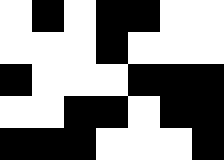[["white", "black", "white", "black", "black", "white", "white"], ["white", "white", "white", "black", "white", "white", "white"], ["black", "white", "white", "white", "black", "black", "black"], ["white", "white", "black", "black", "white", "black", "black"], ["black", "black", "black", "white", "white", "white", "black"]]